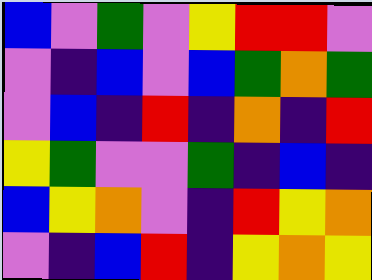[["blue", "violet", "green", "violet", "yellow", "red", "red", "violet"], ["violet", "indigo", "blue", "violet", "blue", "green", "orange", "green"], ["violet", "blue", "indigo", "red", "indigo", "orange", "indigo", "red"], ["yellow", "green", "violet", "violet", "green", "indigo", "blue", "indigo"], ["blue", "yellow", "orange", "violet", "indigo", "red", "yellow", "orange"], ["violet", "indigo", "blue", "red", "indigo", "yellow", "orange", "yellow"]]